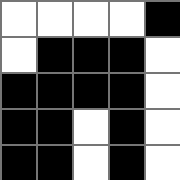[["white", "white", "white", "white", "black"], ["white", "black", "black", "black", "white"], ["black", "black", "black", "black", "white"], ["black", "black", "white", "black", "white"], ["black", "black", "white", "black", "white"]]